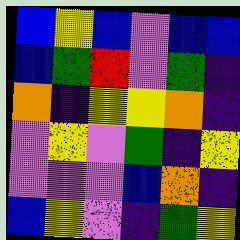[["blue", "yellow", "blue", "violet", "blue", "blue"], ["blue", "green", "red", "violet", "green", "indigo"], ["orange", "indigo", "yellow", "yellow", "orange", "indigo"], ["violet", "yellow", "violet", "green", "indigo", "yellow"], ["violet", "violet", "violet", "blue", "orange", "indigo"], ["blue", "yellow", "violet", "indigo", "green", "yellow"]]